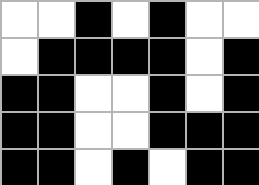[["white", "white", "black", "white", "black", "white", "white"], ["white", "black", "black", "black", "black", "white", "black"], ["black", "black", "white", "white", "black", "white", "black"], ["black", "black", "white", "white", "black", "black", "black"], ["black", "black", "white", "black", "white", "black", "black"]]